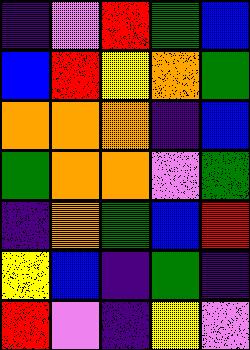[["indigo", "violet", "red", "green", "blue"], ["blue", "red", "yellow", "orange", "green"], ["orange", "orange", "orange", "indigo", "blue"], ["green", "orange", "orange", "violet", "green"], ["indigo", "orange", "green", "blue", "red"], ["yellow", "blue", "indigo", "green", "indigo"], ["red", "violet", "indigo", "yellow", "violet"]]